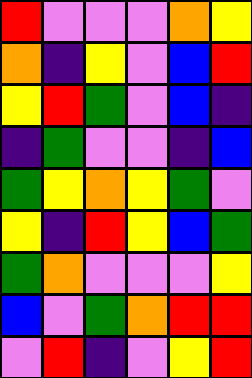[["red", "violet", "violet", "violet", "orange", "yellow"], ["orange", "indigo", "yellow", "violet", "blue", "red"], ["yellow", "red", "green", "violet", "blue", "indigo"], ["indigo", "green", "violet", "violet", "indigo", "blue"], ["green", "yellow", "orange", "yellow", "green", "violet"], ["yellow", "indigo", "red", "yellow", "blue", "green"], ["green", "orange", "violet", "violet", "violet", "yellow"], ["blue", "violet", "green", "orange", "red", "red"], ["violet", "red", "indigo", "violet", "yellow", "red"]]